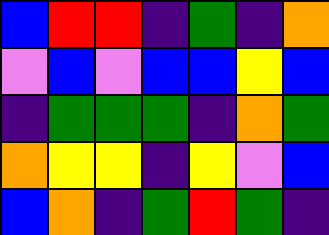[["blue", "red", "red", "indigo", "green", "indigo", "orange"], ["violet", "blue", "violet", "blue", "blue", "yellow", "blue"], ["indigo", "green", "green", "green", "indigo", "orange", "green"], ["orange", "yellow", "yellow", "indigo", "yellow", "violet", "blue"], ["blue", "orange", "indigo", "green", "red", "green", "indigo"]]